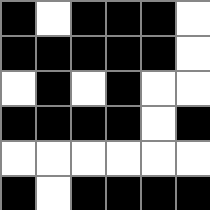[["black", "white", "black", "black", "black", "white"], ["black", "black", "black", "black", "black", "white"], ["white", "black", "white", "black", "white", "white"], ["black", "black", "black", "black", "white", "black"], ["white", "white", "white", "white", "white", "white"], ["black", "white", "black", "black", "black", "black"]]